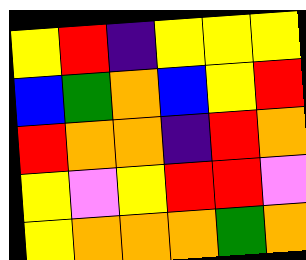[["yellow", "red", "indigo", "yellow", "yellow", "yellow"], ["blue", "green", "orange", "blue", "yellow", "red"], ["red", "orange", "orange", "indigo", "red", "orange"], ["yellow", "violet", "yellow", "red", "red", "violet"], ["yellow", "orange", "orange", "orange", "green", "orange"]]